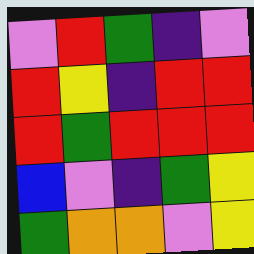[["violet", "red", "green", "indigo", "violet"], ["red", "yellow", "indigo", "red", "red"], ["red", "green", "red", "red", "red"], ["blue", "violet", "indigo", "green", "yellow"], ["green", "orange", "orange", "violet", "yellow"]]